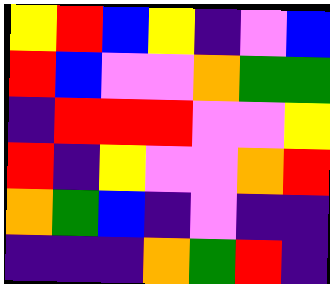[["yellow", "red", "blue", "yellow", "indigo", "violet", "blue"], ["red", "blue", "violet", "violet", "orange", "green", "green"], ["indigo", "red", "red", "red", "violet", "violet", "yellow"], ["red", "indigo", "yellow", "violet", "violet", "orange", "red"], ["orange", "green", "blue", "indigo", "violet", "indigo", "indigo"], ["indigo", "indigo", "indigo", "orange", "green", "red", "indigo"]]